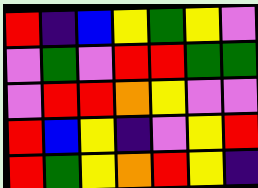[["red", "indigo", "blue", "yellow", "green", "yellow", "violet"], ["violet", "green", "violet", "red", "red", "green", "green"], ["violet", "red", "red", "orange", "yellow", "violet", "violet"], ["red", "blue", "yellow", "indigo", "violet", "yellow", "red"], ["red", "green", "yellow", "orange", "red", "yellow", "indigo"]]